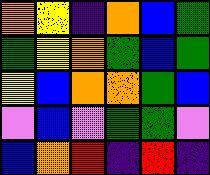[["orange", "yellow", "indigo", "orange", "blue", "green"], ["green", "yellow", "orange", "green", "blue", "green"], ["yellow", "blue", "orange", "orange", "green", "blue"], ["violet", "blue", "violet", "green", "green", "violet"], ["blue", "orange", "red", "indigo", "red", "indigo"]]